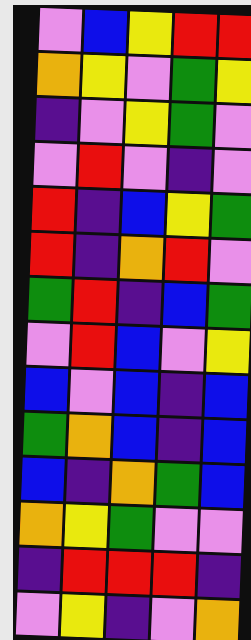[["violet", "blue", "yellow", "red", "red"], ["orange", "yellow", "violet", "green", "yellow"], ["indigo", "violet", "yellow", "green", "violet"], ["violet", "red", "violet", "indigo", "violet"], ["red", "indigo", "blue", "yellow", "green"], ["red", "indigo", "orange", "red", "violet"], ["green", "red", "indigo", "blue", "green"], ["violet", "red", "blue", "violet", "yellow"], ["blue", "violet", "blue", "indigo", "blue"], ["green", "orange", "blue", "indigo", "blue"], ["blue", "indigo", "orange", "green", "blue"], ["orange", "yellow", "green", "violet", "violet"], ["indigo", "red", "red", "red", "indigo"], ["violet", "yellow", "indigo", "violet", "orange"]]